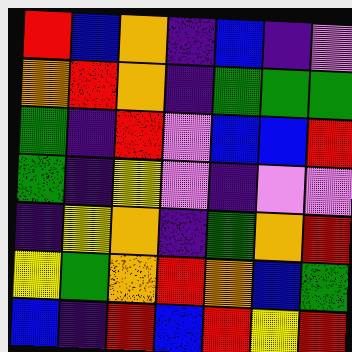[["red", "blue", "orange", "indigo", "blue", "indigo", "violet"], ["orange", "red", "orange", "indigo", "green", "green", "green"], ["green", "indigo", "red", "violet", "blue", "blue", "red"], ["green", "indigo", "yellow", "violet", "indigo", "violet", "violet"], ["indigo", "yellow", "orange", "indigo", "green", "orange", "red"], ["yellow", "green", "orange", "red", "orange", "blue", "green"], ["blue", "indigo", "red", "blue", "red", "yellow", "red"]]